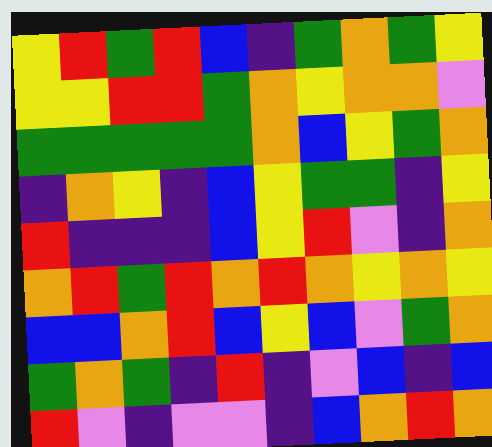[["yellow", "red", "green", "red", "blue", "indigo", "green", "orange", "green", "yellow"], ["yellow", "yellow", "red", "red", "green", "orange", "yellow", "orange", "orange", "violet"], ["green", "green", "green", "green", "green", "orange", "blue", "yellow", "green", "orange"], ["indigo", "orange", "yellow", "indigo", "blue", "yellow", "green", "green", "indigo", "yellow"], ["red", "indigo", "indigo", "indigo", "blue", "yellow", "red", "violet", "indigo", "orange"], ["orange", "red", "green", "red", "orange", "red", "orange", "yellow", "orange", "yellow"], ["blue", "blue", "orange", "red", "blue", "yellow", "blue", "violet", "green", "orange"], ["green", "orange", "green", "indigo", "red", "indigo", "violet", "blue", "indigo", "blue"], ["red", "violet", "indigo", "violet", "violet", "indigo", "blue", "orange", "red", "orange"]]